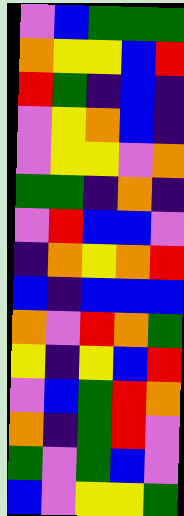[["violet", "blue", "green", "green", "green"], ["orange", "yellow", "yellow", "blue", "red"], ["red", "green", "indigo", "blue", "indigo"], ["violet", "yellow", "orange", "blue", "indigo"], ["violet", "yellow", "yellow", "violet", "orange"], ["green", "green", "indigo", "orange", "indigo"], ["violet", "red", "blue", "blue", "violet"], ["indigo", "orange", "yellow", "orange", "red"], ["blue", "indigo", "blue", "blue", "blue"], ["orange", "violet", "red", "orange", "green"], ["yellow", "indigo", "yellow", "blue", "red"], ["violet", "blue", "green", "red", "orange"], ["orange", "indigo", "green", "red", "violet"], ["green", "violet", "green", "blue", "violet"], ["blue", "violet", "yellow", "yellow", "green"]]